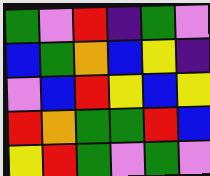[["green", "violet", "red", "indigo", "green", "violet"], ["blue", "green", "orange", "blue", "yellow", "indigo"], ["violet", "blue", "red", "yellow", "blue", "yellow"], ["red", "orange", "green", "green", "red", "blue"], ["yellow", "red", "green", "violet", "green", "violet"]]